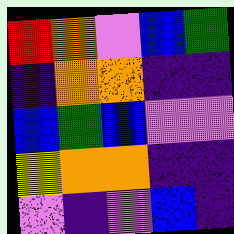[["red", "orange", "violet", "blue", "green"], ["indigo", "orange", "orange", "indigo", "indigo"], ["blue", "green", "blue", "violet", "violet"], ["yellow", "orange", "orange", "indigo", "indigo"], ["violet", "indigo", "violet", "blue", "indigo"]]